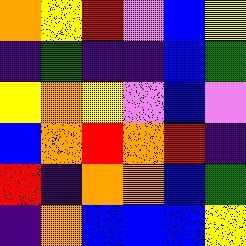[["orange", "yellow", "red", "violet", "blue", "yellow"], ["indigo", "green", "indigo", "indigo", "blue", "green"], ["yellow", "orange", "yellow", "violet", "blue", "violet"], ["blue", "orange", "red", "orange", "red", "indigo"], ["red", "indigo", "orange", "orange", "blue", "green"], ["indigo", "orange", "blue", "blue", "blue", "yellow"]]